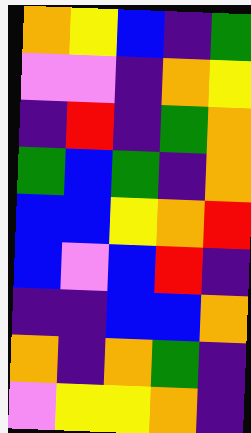[["orange", "yellow", "blue", "indigo", "green"], ["violet", "violet", "indigo", "orange", "yellow"], ["indigo", "red", "indigo", "green", "orange"], ["green", "blue", "green", "indigo", "orange"], ["blue", "blue", "yellow", "orange", "red"], ["blue", "violet", "blue", "red", "indigo"], ["indigo", "indigo", "blue", "blue", "orange"], ["orange", "indigo", "orange", "green", "indigo"], ["violet", "yellow", "yellow", "orange", "indigo"]]